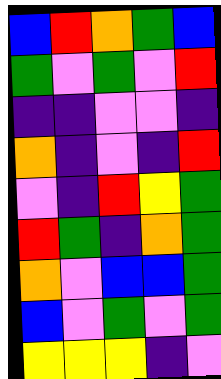[["blue", "red", "orange", "green", "blue"], ["green", "violet", "green", "violet", "red"], ["indigo", "indigo", "violet", "violet", "indigo"], ["orange", "indigo", "violet", "indigo", "red"], ["violet", "indigo", "red", "yellow", "green"], ["red", "green", "indigo", "orange", "green"], ["orange", "violet", "blue", "blue", "green"], ["blue", "violet", "green", "violet", "green"], ["yellow", "yellow", "yellow", "indigo", "violet"]]